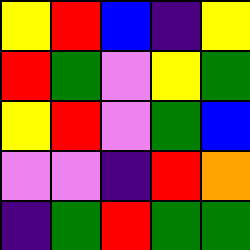[["yellow", "red", "blue", "indigo", "yellow"], ["red", "green", "violet", "yellow", "green"], ["yellow", "red", "violet", "green", "blue"], ["violet", "violet", "indigo", "red", "orange"], ["indigo", "green", "red", "green", "green"]]